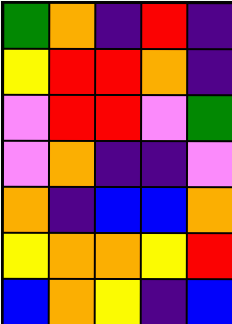[["green", "orange", "indigo", "red", "indigo"], ["yellow", "red", "red", "orange", "indigo"], ["violet", "red", "red", "violet", "green"], ["violet", "orange", "indigo", "indigo", "violet"], ["orange", "indigo", "blue", "blue", "orange"], ["yellow", "orange", "orange", "yellow", "red"], ["blue", "orange", "yellow", "indigo", "blue"]]